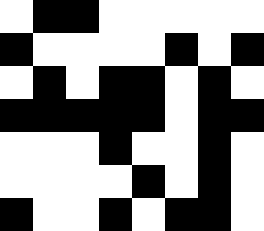[["white", "black", "black", "white", "white", "white", "white", "white"], ["black", "white", "white", "white", "white", "black", "white", "black"], ["white", "black", "white", "black", "black", "white", "black", "white"], ["black", "black", "black", "black", "black", "white", "black", "black"], ["white", "white", "white", "black", "white", "white", "black", "white"], ["white", "white", "white", "white", "black", "white", "black", "white"], ["black", "white", "white", "black", "white", "black", "black", "white"]]